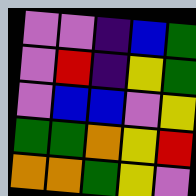[["violet", "violet", "indigo", "blue", "green"], ["violet", "red", "indigo", "yellow", "green"], ["violet", "blue", "blue", "violet", "yellow"], ["green", "green", "orange", "yellow", "red"], ["orange", "orange", "green", "yellow", "violet"]]